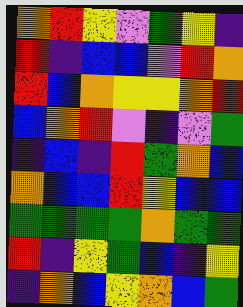[["orange", "red", "yellow", "violet", "green", "yellow", "indigo"], ["red", "indigo", "blue", "blue", "violet", "red", "orange"], ["red", "blue", "orange", "yellow", "yellow", "orange", "red"], ["blue", "orange", "red", "violet", "indigo", "violet", "green"], ["indigo", "blue", "indigo", "red", "green", "orange", "blue"], ["orange", "blue", "blue", "red", "yellow", "blue", "blue"], ["green", "green", "green", "green", "orange", "green", "green"], ["red", "indigo", "yellow", "green", "blue", "indigo", "yellow"], ["indigo", "orange", "blue", "yellow", "orange", "blue", "green"]]